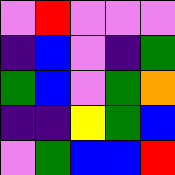[["violet", "red", "violet", "violet", "violet"], ["indigo", "blue", "violet", "indigo", "green"], ["green", "blue", "violet", "green", "orange"], ["indigo", "indigo", "yellow", "green", "blue"], ["violet", "green", "blue", "blue", "red"]]